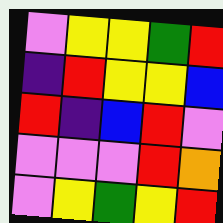[["violet", "yellow", "yellow", "green", "red"], ["indigo", "red", "yellow", "yellow", "blue"], ["red", "indigo", "blue", "red", "violet"], ["violet", "violet", "violet", "red", "orange"], ["violet", "yellow", "green", "yellow", "red"]]